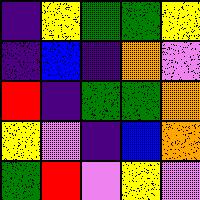[["indigo", "yellow", "green", "green", "yellow"], ["indigo", "blue", "indigo", "orange", "violet"], ["red", "indigo", "green", "green", "orange"], ["yellow", "violet", "indigo", "blue", "orange"], ["green", "red", "violet", "yellow", "violet"]]